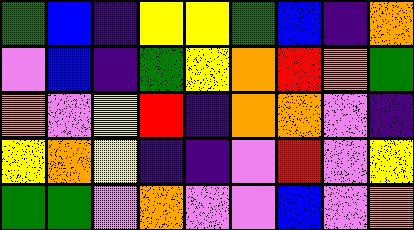[["green", "blue", "indigo", "yellow", "yellow", "green", "blue", "indigo", "orange"], ["violet", "blue", "indigo", "green", "yellow", "orange", "red", "orange", "green"], ["orange", "violet", "yellow", "red", "indigo", "orange", "orange", "violet", "indigo"], ["yellow", "orange", "yellow", "indigo", "indigo", "violet", "red", "violet", "yellow"], ["green", "green", "violet", "orange", "violet", "violet", "blue", "violet", "orange"]]